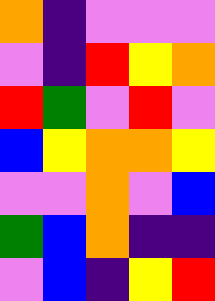[["orange", "indigo", "violet", "violet", "violet"], ["violet", "indigo", "red", "yellow", "orange"], ["red", "green", "violet", "red", "violet"], ["blue", "yellow", "orange", "orange", "yellow"], ["violet", "violet", "orange", "violet", "blue"], ["green", "blue", "orange", "indigo", "indigo"], ["violet", "blue", "indigo", "yellow", "red"]]